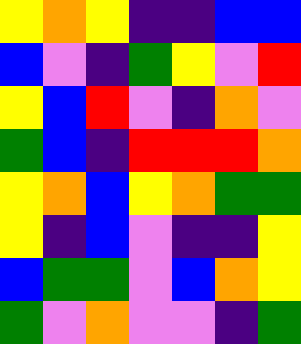[["yellow", "orange", "yellow", "indigo", "indigo", "blue", "blue"], ["blue", "violet", "indigo", "green", "yellow", "violet", "red"], ["yellow", "blue", "red", "violet", "indigo", "orange", "violet"], ["green", "blue", "indigo", "red", "red", "red", "orange"], ["yellow", "orange", "blue", "yellow", "orange", "green", "green"], ["yellow", "indigo", "blue", "violet", "indigo", "indigo", "yellow"], ["blue", "green", "green", "violet", "blue", "orange", "yellow"], ["green", "violet", "orange", "violet", "violet", "indigo", "green"]]